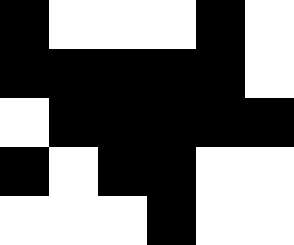[["black", "white", "white", "white", "black", "white"], ["black", "black", "black", "black", "black", "white"], ["white", "black", "black", "black", "black", "black"], ["black", "white", "black", "black", "white", "white"], ["white", "white", "white", "black", "white", "white"]]